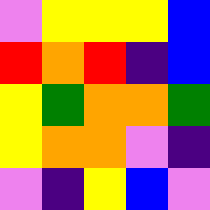[["violet", "yellow", "yellow", "yellow", "blue"], ["red", "orange", "red", "indigo", "blue"], ["yellow", "green", "orange", "orange", "green"], ["yellow", "orange", "orange", "violet", "indigo"], ["violet", "indigo", "yellow", "blue", "violet"]]